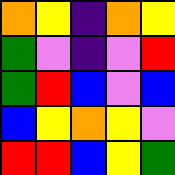[["orange", "yellow", "indigo", "orange", "yellow"], ["green", "violet", "indigo", "violet", "red"], ["green", "red", "blue", "violet", "blue"], ["blue", "yellow", "orange", "yellow", "violet"], ["red", "red", "blue", "yellow", "green"]]